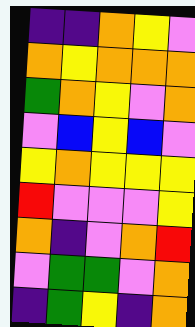[["indigo", "indigo", "orange", "yellow", "violet"], ["orange", "yellow", "orange", "orange", "orange"], ["green", "orange", "yellow", "violet", "orange"], ["violet", "blue", "yellow", "blue", "violet"], ["yellow", "orange", "yellow", "yellow", "yellow"], ["red", "violet", "violet", "violet", "yellow"], ["orange", "indigo", "violet", "orange", "red"], ["violet", "green", "green", "violet", "orange"], ["indigo", "green", "yellow", "indigo", "orange"]]